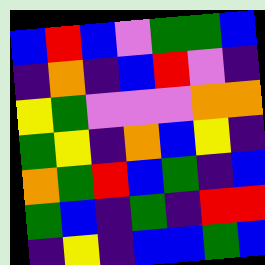[["blue", "red", "blue", "violet", "green", "green", "blue"], ["indigo", "orange", "indigo", "blue", "red", "violet", "indigo"], ["yellow", "green", "violet", "violet", "violet", "orange", "orange"], ["green", "yellow", "indigo", "orange", "blue", "yellow", "indigo"], ["orange", "green", "red", "blue", "green", "indigo", "blue"], ["green", "blue", "indigo", "green", "indigo", "red", "red"], ["indigo", "yellow", "indigo", "blue", "blue", "green", "blue"]]